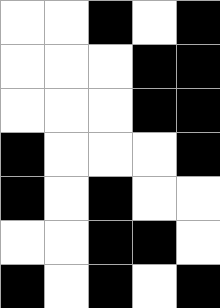[["white", "white", "black", "white", "black"], ["white", "white", "white", "black", "black"], ["white", "white", "white", "black", "black"], ["black", "white", "white", "white", "black"], ["black", "white", "black", "white", "white"], ["white", "white", "black", "black", "white"], ["black", "white", "black", "white", "black"]]